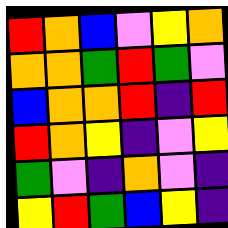[["red", "orange", "blue", "violet", "yellow", "orange"], ["orange", "orange", "green", "red", "green", "violet"], ["blue", "orange", "orange", "red", "indigo", "red"], ["red", "orange", "yellow", "indigo", "violet", "yellow"], ["green", "violet", "indigo", "orange", "violet", "indigo"], ["yellow", "red", "green", "blue", "yellow", "indigo"]]